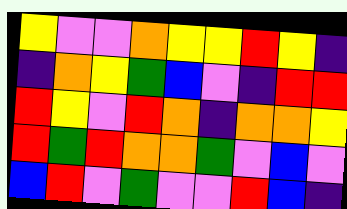[["yellow", "violet", "violet", "orange", "yellow", "yellow", "red", "yellow", "indigo"], ["indigo", "orange", "yellow", "green", "blue", "violet", "indigo", "red", "red"], ["red", "yellow", "violet", "red", "orange", "indigo", "orange", "orange", "yellow"], ["red", "green", "red", "orange", "orange", "green", "violet", "blue", "violet"], ["blue", "red", "violet", "green", "violet", "violet", "red", "blue", "indigo"]]